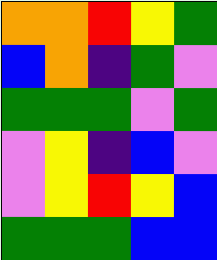[["orange", "orange", "red", "yellow", "green"], ["blue", "orange", "indigo", "green", "violet"], ["green", "green", "green", "violet", "green"], ["violet", "yellow", "indigo", "blue", "violet"], ["violet", "yellow", "red", "yellow", "blue"], ["green", "green", "green", "blue", "blue"]]